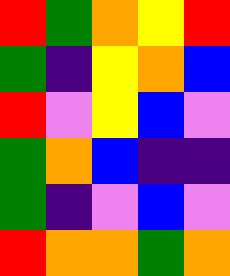[["red", "green", "orange", "yellow", "red"], ["green", "indigo", "yellow", "orange", "blue"], ["red", "violet", "yellow", "blue", "violet"], ["green", "orange", "blue", "indigo", "indigo"], ["green", "indigo", "violet", "blue", "violet"], ["red", "orange", "orange", "green", "orange"]]